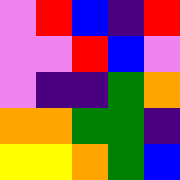[["violet", "red", "blue", "indigo", "red"], ["violet", "violet", "red", "blue", "violet"], ["violet", "indigo", "indigo", "green", "orange"], ["orange", "orange", "green", "green", "indigo"], ["yellow", "yellow", "orange", "green", "blue"]]